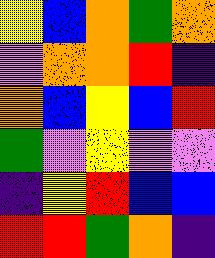[["yellow", "blue", "orange", "green", "orange"], ["violet", "orange", "orange", "red", "indigo"], ["orange", "blue", "yellow", "blue", "red"], ["green", "violet", "yellow", "violet", "violet"], ["indigo", "yellow", "red", "blue", "blue"], ["red", "red", "green", "orange", "indigo"]]